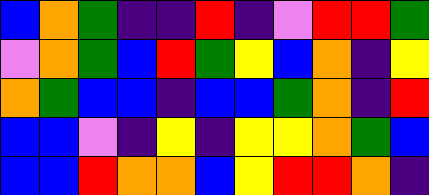[["blue", "orange", "green", "indigo", "indigo", "red", "indigo", "violet", "red", "red", "green"], ["violet", "orange", "green", "blue", "red", "green", "yellow", "blue", "orange", "indigo", "yellow"], ["orange", "green", "blue", "blue", "indigo", "blue", "blue", "green", "orange", "indigo", "red"], ["blue", "blue", "violet", "indigo", "yellow", "indigo", "yellow", "yellow", "orange", "green", "blue"], ["blue", "blue", "red", "orange", "orange", "blue", "yellow", "red", "red", "orange", "indigo"]]